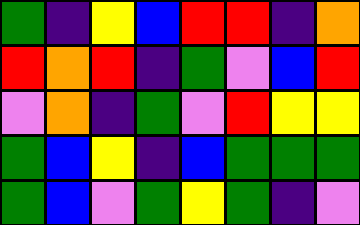[["green", "indigo", "yellow", "blue", "red", "red", "indigo", "orange"], ["red", "orange", "red", "indigo", "green", "violet", "blue", "red"], ["violet", "orange", "indigo", "green", "violet", "red", "yellow", "yellow"], ["green", "blue", "yellow", "indigo", "blue", "green", "green", "green"], ["green", "blue", "violet", "green", "yellow", "green", "indigo", "violet"]]